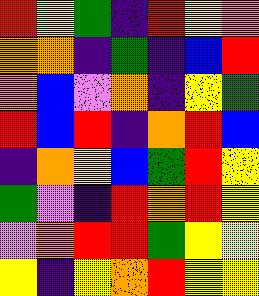[["red", "yellow", "green", "indigo", "red", "yellow", "orange"], ["orange", "orange", "indigo", "green", "indigo", "blue", "red"], ["orange", "blue", "violet", "orange", "indigo", "yellow", "green"], ["red", "blue", "red", "indigo", "orange", "red", "blue"], ["indigo", "orange", "yellow", "blue", "green", "red", "yellow"], ["green", "violet", "indigo", "red", "orange", "red", "yellow"], ["violet", "orange", "red", "red", "green", "yellow", "yellow"], ["yellow", "indigo", "yellow", "orange", "red", "yellow", "yellow"]]